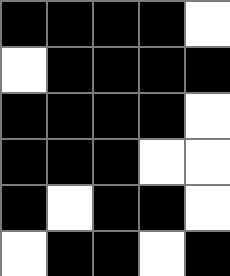[["black", "black", "black", "black", "white"], ["white", "black", "black", "black", "black"], ["black", "black", "black", "black", "white"], ["black", "black", "black", "white", "white"], ["black", "white", "black", "black", "white"], ["white", "black", "black", "white", "black"]]